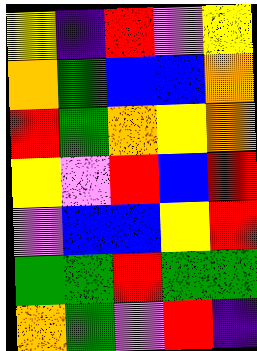[["yellow", "indigo", "red", "violet", "yellow"], ["orange", "green", "blue", "blue", "orange"], ["red", "green", "orange", "yellow", "orange"], ["yellow", "violet", "red", "blue", "red"], ["violet", "blue", "blue", "yellow", "red"], ["green", "green", "red", "green", "green"], ["orange", "green", "violet", "red", "indigo"]]